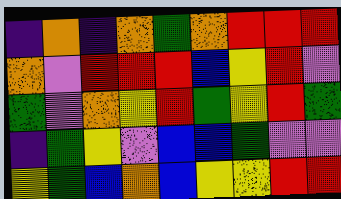[["indigo", "orange", "indigo", "orange", "green", "orange", "red", "red", "red"], ["orange", "violet", "red", "red", "red", "blue", "yellow", "red", "violet"], ["green", "violet", "orange", "yellow", "red", "green", "yellow", "red", "green"], ["indigo", "green", "yellow", "violet", "blue", "blue", "green", "violet", "violet"], ["yellow", "green", "blue", "orange", "blue", "yellow", "yellow", "red", "red"]]